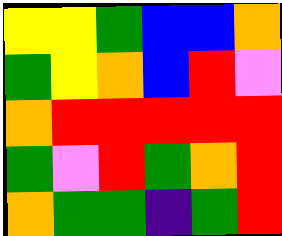[["yellow", "yellow", "green", "blue", "blue", "orange"], ["green", "yellow", "orange", "blue", "red", "violet"], ["orange", "red", "red", "red", "red", "red"], ["green", "violet", "red", "green", "orange", "red"], ["orange", "green", "green", "indigo", "green", "red"]]